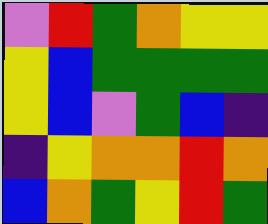[["violet", "red", "green", "orange", "yellow", "yellow"], ["yellow", "blue", "green", "green", "green", "green"], ["yellow", "blue", "violet", "green", "blue", "indigo"], ["indigo", "yellow", "orange", "orange", "red", "orange"], ["blue", "orange", "green", "yellow", "red", "green"]]